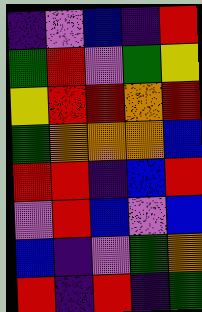[["indigo", "violet", "blue", "indigo", "red"], ["green", "red", "violet", "green", "yellow"], ["yellow", "red", "red", "orange", "red"], ["green", "orange", "orange", "orange", "blue"], ["red", "red", "indigo", "blue", "red"], ["violet", "red", "blue", "violet", "blue"], ["blue", "indigo", "violet", "green", "orange"], ["red", "indigo", "red", "indigo", "green"]]